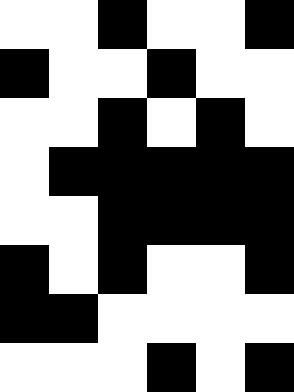[["white", "white", "black", "white", "white", "black"], ["black", "white", "white", "black", "white", "white"], ["white", "white", "black", "white", "black", "white"], ["white", "black", "black", "black", "black", "black"], ["white", "white", "black", "black", "black", "black"], ["black", "white", "black", "white", "white", "black"], ["black", "black", "white", "white", "white", "white"], ["white", "white", "white", "black", "white", "black"]]